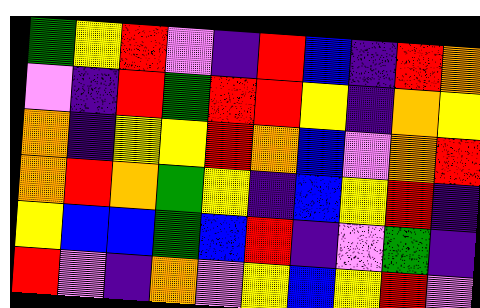[["green", "yellow", "red", "violet", "indigo", "red", "blue", "indigo", "red", "orange"], ["violet", "indigo", "red", "green", "red", "red", "yellow", "indigo", "orange", "yellow"], ["orange", "indigo", "yellow", "yellow", "red", "orange", "blue", "violet", "orange", "red"], ["orange", "red", "orange", "green", "yellow", "indigo", "blue", "yellow", "red", "indigo"], ["yellow", "blue", "blue", "green", "blue", "red", "indigo", "violet", "green", "indigo"], ["red", "violet", "indigo", "orange", "violet", "yellow", "blue", "yellow", "red", "violet"]]